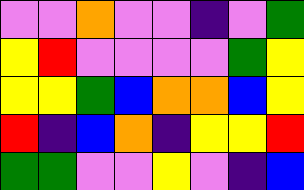[["violet", "violet", "orange", "violet", "violet", "indigo", "violet", "green"], ["yellow", "red", "violet", "violet", "violet", "violet", "green", "yellow"], ["yellow", "yellow", "green", "blue", "orange", "orange", "blue", "yellow"], ["red", "indigo", "blue", "orange", "indigo", "yellow", "yellow", "red"], ["green", "green", "violet", "violet", "yellow", "violet", "indigo", "blue"]]